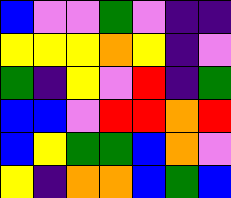[["blue", "violet", "violet", "green", "violet", "indigo", "indigo"], ["yellow", "yellow", "yellow", "orange", "yellow", "indigo", "violet"], ["green", "indigo", "yellow", "violet", "red", "indigo", "green"], ["blue", "blue", "violet", "red", "red", "orange", "red"], ["blue", "yellow", "green", "green", "blue", "orange", "violet"], ["yellow", "indigo", "orange", "orange", "blue", "green", "blue"]]